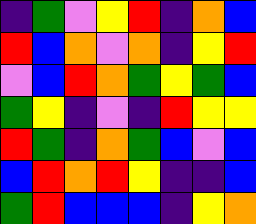[["indigo", "green", "violet", "yellow", "red", "indigo", "orange", "blue"], ["red", "blue", "orange", "violet", "orange", "indigo", "yellow", "red"], ["violet", "blue", "red", "orange", "green", "yellow", "green", "blue"], ["green", "yellow", "indigo", "violet", "indigo", "red", "yellow", "yellow"], ["red", "green", "indigo", "orange", "green", "blue", "violet", "blue"], ["blue", "red", "orange", "red", "yellow", "indigo", "indigo", "blue"], ["green", "red", "blue", "blue", "blue", "indigo", "yellow", "orange"]]